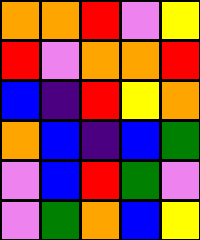[["orange", "orange", "red", "violet", "yellow"], ["red", "violet", "orange", "orange", "red"], ["blue", "indigo", "red", "yellow", "orange"], ["orange", "blue", "indigo", "blue", "green"], ["violet", "blue", "red", "green", "violet"], ["violet", "green", "orange", "blue", "yellow"]]